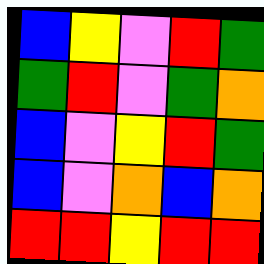[["blue", "yellow", "violet", "red", "green"], ["green", "red", "violet", "green", "orange"], ["blue", "violet", "yellow", "red", "green"], ["blue", "violet", "orange", "blue", "orange"], ["red", "red", "yellow", "red", "red"]]